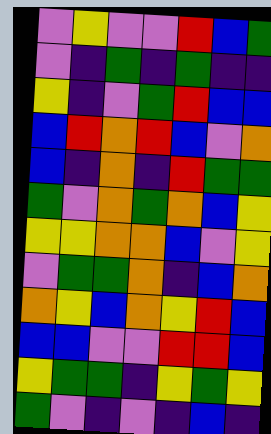[["violet", "yellow", "violet", "violet", "red", "blue", "green"], ["violet", "indigo", "green", "indigo", "green", "indigo", "indigo"], ["yellow", "indigo", "violet", "green", "red", "blue", "blue"], ["blue", "red", "orange", "red", "blue", "violet", "orange"], ["blue", "indigo", "orange", "indigo", "red", "green", "green"], ["green", "violet", "orange", "green", "orange", "blue", "yellow"], ["yellow", "yellow", "orange", "orange", "blue", "violet", "yellow"], ["violet", "green", "green", "orange", "indigo", "blue", "orange"], ["orange", "yellow", "blue", "orange", "yellow", "red", "blue"], ["blue", "blue", "violet", "violet", "red", "red", "blue"], ["yellow", "green", "green", "indigo", "yellow", "green", "yellow"], ["green", "violet", "indigo", "violet", "indigo", "blue", "indigo"]]